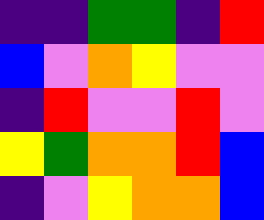[["indigo", "indigo", "green", "green", "indigo", "red"], ["blue", "violet", "orange", "yellow", "violet", "violet"], ["indigo", "red", "violet", "violet", "red", "violet"], ["yellow", "green", "orange", "orange", "red", "blue"], ["indigo", "violet", "yellow", "orange", "orange", "blue"]]